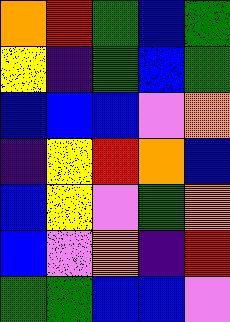[["orange", "red", "green", "blue", "green"], ["yellow", "indigo", "green", "blue", "green"], ["blue", "blue", "blue", "violet", "orange"], ["indigo", "yellow", "red", "orange", "blue"], ["blue", "yellow", "violet", "green", "orange"], ["blue", "violet", "orange", "indigo", "red"], ["green", "green", "blue", "blue", "violet"]]